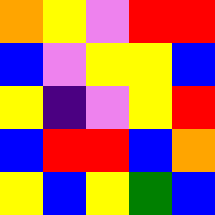[["orange", "yellow", "violet", "red", "red"], ["blue", "violet", "yellow", "yellow", "blue"], ["yellow", "indigo", "violet", "yellow", "red"], ["blue", "red", "red", "blue", "orange"], ["yellow", "blue", "yellow", "green", "blue"]]